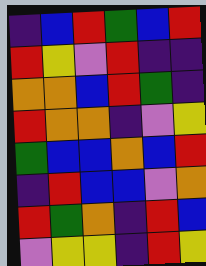[["indigo", "blue", "red", "green", "blue", "red"], ["red", "yellow", "violet", "red", "indigo", "indigo"], ["orange", "orange", "blue", "red", "green", "indigo"], ["red", "orange", "orange", "indigo", "violet", "yellow"], ["green", "blue", "blue", "orange", "blue", "red"], ["indigo", "red", "blue", "blue", "violet", "orange"], ["red", "green", "orange", "indigo", "red", "blue"], ["violet", "yellow", "yellow", "indigo", "red", "yellow"]]